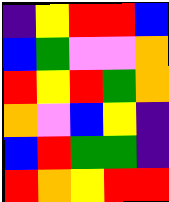[["indigo", "yellow", "red", "red", "blue"], ["blue", "green", "violet", "violet", "orange"], ["red", "yellow", "red", "green", "orange"], ["orange", "violet", "blue", "yellow", "indigo"], ["blue", "red", "green", "green", "indigo"], ["red", "orange", "yellow", "red", "red"]]